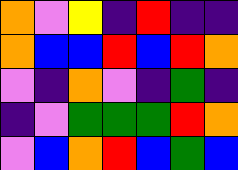[["orange", "violet", "yellow", "indigo", "red", "indigo", "indigo"], ["orange", "blue", "blue", "red", "blue", "red", "orange"], ["violet", "indigo", "orange", "violet", "indigo", "green", "indigo"], ["indigo", "violet", "green", "green", "green", "red", "orange"], ["violet", "blue", "orange", "red", "blue", "green", "blue"]]